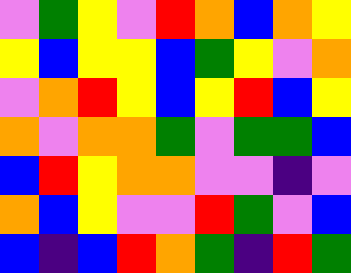[["violet", "green", "yellow", "violet", "red", "orange", "blue", "orange", "yellow"], ["yellow", "blue", "yellow", "yellow", "blue", "green", "yellow", "violet", "orange"], ["violet", "orange", "red", "yellow", "blue", "yellow", "red", "blue", "yellow"], ["orange", "violet", "orange", "orange", "green", "violet", "green", "green", "blue"], ["blue", "red", "yellow", "orange", "orange", "violet", "violet", "indigo", "violet"], ["orange", "blue", "yellow", "violet", "violet", "red", "green", "violet", "blue"], ["blue", "indigo", "blue", "red", "orange", "green", "indigo", "red", "green"]]